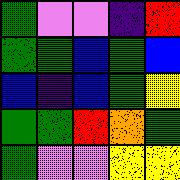[["green", "violet", "violet", "indigo", "red"], ["green", "green", "blue", "green", "blue"], ["blue", "indigo", "blue", "green", "yellow"], ["green", "green", "red", "orange", "green"], ["green", "violet", "violet", "yellow", "yellow"]]